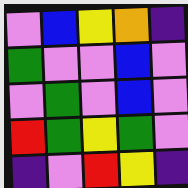[["violet", "blue", "yellow", "orange", "indigo"], ["green", "violet", "violet", "blue", "violet"], ["violet", "green", "violet", "blue", "violet"], ["red", "green", "yellow", "green", "violet"], ["indigo", "violet", "red", "yellow", "indigo"]]